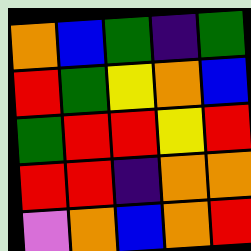[["orange", "blue", "green", "indigo", "green"], ["red", "green", "yellow", "orange", "blue"], ["green", "red", "red", "yellow", "red"], ["red", "red", "indigo", "orange", "orange"], ["violet", "orange", "blue", "orange", "red"]]